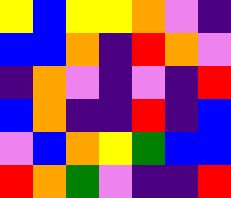[["yellow", "blue", "yellow", "yellow", "orange", "violet", "indigo"], ["blue", "blue", "orange", "indigo", "red", "orange", "violet"], ["indigo", "orange", "violet", "indigo", "violet", "indigo", "red"], ["blue", "orange", "indigo", "indigo", "red", "indigo", "blue"], ["violet", "blue", "orange", "yellow", "green", "blue", "blue"], ["red", "orange", "green", "violet", "indigo", "indigo", "red"]]